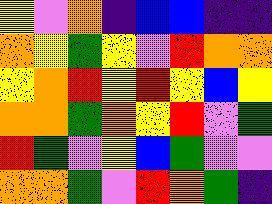[["yellow", "violet", "orange", "indigo", "blue", "blue", "indigo", "indigo"], ["orange", "yellow", "green", "yellow", "violet", "red", "orange", "orange"], ["yellow", "orange", "red", "yellow", "red", "yellow", "blue", "yellow"], ["orange", "orange", "green", "orange", "yellow", "red", "violet", "green"], ["red", "green", "violet", "yellow", "blue", "green", "violet", "violet"], ["orange", "orange", "green", "violet", "red", "orange", "green", "indigo"]]